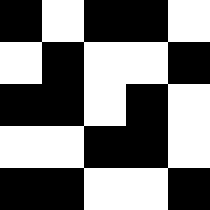[["black", "white", "black", "black", "white"], ["white", "black", "white", "white", "black"], ["black", "black", "white", "black", "white"], ["white", "white", "black", "black", "white"], ["black", "black", "white", "white", "black"]]